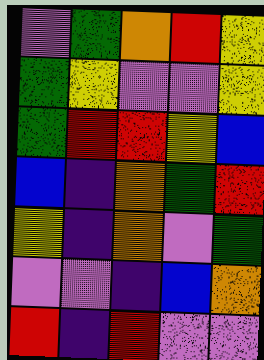[["violet", "green", "orange", "red", "yellow"], ["green", "yellow", "violet", "violet", "yellow"], ["green", "red", "red", "yellow", "blue"], ["blue", "indigo", "orange", "green", "red"], ["yellow", "indigo", "orange", "violet", "green"], ["violet", "violet", "indigo", "blue", "orange"], ["red", "indigo", "red", "violet", "violet"]]